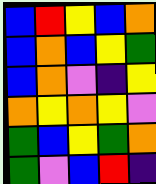[["blue", "red", "yellow", "blue", "orange"], ["blue", "orange", "blue", "yellow", "green"], ["blue", "orange", "violet", "indigo", "yellow"], ["orange", "yellow", "orange", "yellow", "violet"], ["green", "blue", "yellow", "green", "orange"], ["green", "violet", "blue", "red", "indigo"]]